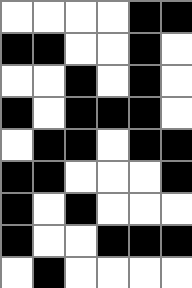[["white", "white", "white", "white", "black", "black"], ["black", "black", "white", "white", "black", "white"], ["white", "white", "black", "white", "black", "white"], ["black", "white", "black", "black", "black", "white"], ["white", "black", "black", "white", "black", "black"], ["black", "black", "white", "white", "white", "black"], ["black", "white", "black", "white", "white", "white"], ["black", "white", "white", "black", "black", "black"], ["white", "black", "white", "white", "white", "white"]]